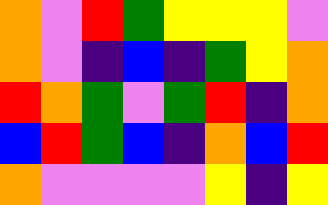[["orange", "violet", "red", "green", "yellow", "yellow", "yellow", "violet"], ["orange", "violet", "indigo", "blue", "indigo", "green", "yellow", "orange"], ["red", "orange", "green", "violet", "green", "red", "indigo", "orange"], ["blue", "red", "green", "blue", "indigo", "orange", "blue", "red"], ["orange", "violet", "violet", "violet", "violet", "yellow", "indigo", "yellow"]]